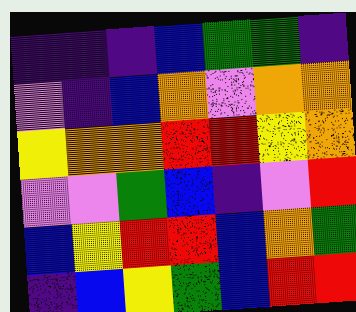[["indigo", "indigo", "indigo", "blue", "green", "green", "indigo"], ["violet", "indigo", "blue", "orange", "violet", "orange", "orange"], ["yellow", "orange", "orange", "red", "red", "yellow", "orange"], ["violet", "violet", "green", "blue", "indigo", "violet", "red"], ["blue", "yellow", "red", "red", "blue", "orange", "green"], ["indigo", "blue", "yellow", "green", "blue", "red", "red"]]